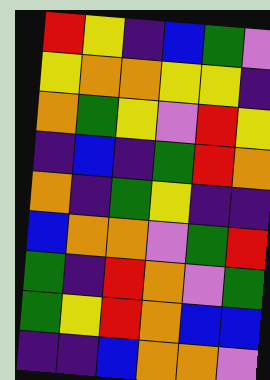[["red", "yellow", "indigo", "blue", "green", "violet"], ["yellow", "orange", "orange", "yellow", "yellow", "indigo"], ["orange", "green", "yellow", "violet", "red", "yellow"], ["indigo", "blue", "indigo", "green", "red", "orange"], ["orange", "indigo", "green", "yellow", "indigo", "indigo"], ["blue", "orange", "orange", "violet", "green", "red"], ["green", "indigo", "red", "orange", "violet", "green"], ["green", "yellow", "red", "orange", "blue", "blue"], ["indigo", "indigo", "blue", "orange", "orange", "violet"]]